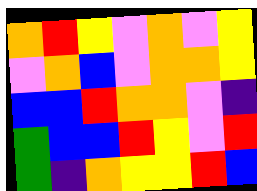[["orange", "red", "yellow", "violet", "orange", "violet", "yellow"], ["violet", "orange", "blue", "violet", "orange", "orange", "yellow"], ["blue", "blue", "red", "orange", "orange", "violet", "indigo"], ["green", "blue", "blue", "red", "yellow", "violet", "red"], ["green", "indigo", "orange", "yellow", "yellow", "red", "blue"]]